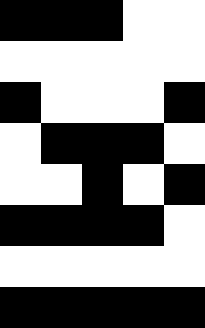[["black", "black", "black", "white", "white"], ["white", "white", "white", "white", "white"], ["black", "white", "white", "white", "black"], ["white", "black", "black", "black", "white"], ["white", "white", "black", "white", "black"], ["black", "black", "black", "black", "white"], ["white", "white", "white", "white", "white"], ["black", "black", "black", "black", "black"]]